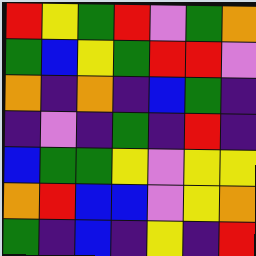[["red", "yellow", "green", "red", "violet", "green", "orange"], ["green", "blue", "yellow", "green", "red", "red", "violet"], ["orange", "indigo", "orange", "indigo", "blue", "green", "indigo"], ["indigo", "violet", "indigo", "green", "indigo", "red", "indigo"], ["blue", "green", "green", "yellow", "violet", "yellow", "yellow"], ["orange", "red", "blue", "blue", "violet", "yellow", "orange"], ["green", "indigo", "blue", "indigo", "yellow", "indigo", "red"]]